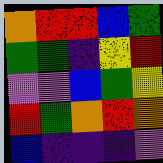[["orange", "red", "red", "blue", "green"], ["green", "green", "indigo", "yellow", "red"], ["violet", "violet", "blue", "green", "yellow"], ["red", "green", "orange", "red", "orange"], ["blue", "indigo", "indigo", "indigo", "violet"]]